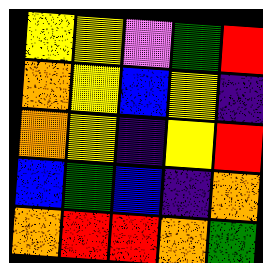[["yellow", "yellow", "violet", "green", "red"], ["orange", "yellow", "blue", "yellow", "indigo"], ["orange", "yellow", "indigo", "yellow", "red"], ["blue", "green", "blue", "indigo", "orange"], ["orange", "red", "red", "orange", "green"]]